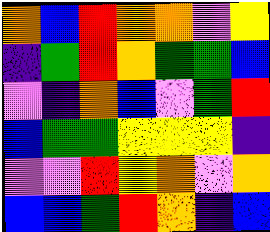[["orange", "blue", "red", "orange", "orange", "violet", "yellow"], ["indigo", "green", "red", "orange", "green", "green", "blue"], ["violet", "indigo", "orange", "blue", "violet", "green", "red"], ["blue", "green", "green", "yellow", "yellow", "yellow", "indigo"], ["violet", "violet", "red", "yellow", "orange", "violet", "orange"], ["blue", "blue", "green", "red", "orange", "indigo", "blue"]]